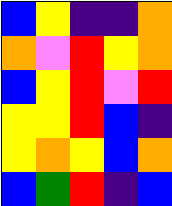[["blue", "yellow", "indigo", "indigo", "orange"], ["orange", "violet", "red", "yellow", "orange"], ["blue", "yellow", "red", "violet", "red"], ["yellow", "yellow", "red", "blue", "indigo"], ["yellow", "orange", "yellow", "blue", "orange"], ["blue", "green", "red", "indigo", "blue"]]